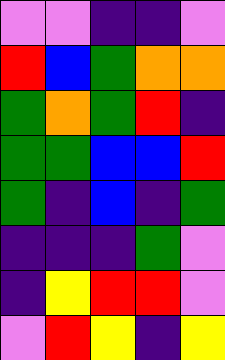[["violet", "violet", "indigo", "indigo", "violet"], ["red", "blue", "green", "orange", "orange"], ["green", "orange", "green", "red", "indigo"], ["green", "green", "blue", "blue", "red"], ["green", "indigo", "blue", "indigo", "green"], ["indigo", "indigo", "indigo", "green", "violet"], ["indigo", "yellow", "red", "red", "violet"], ["violet", "red", "yellow", "indigo", "yellow"]]